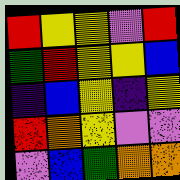[["red", "yellow", "yellow", "violet", "red"], ["green", "red", "yellow", "yellow", "blue"], ["indigo", "blue", "yellow", "indigo", "yellow"], ["red", "orange", "yellow", "violet", "violet"], ["violet", "blue", "green", "orange", "orange"]]